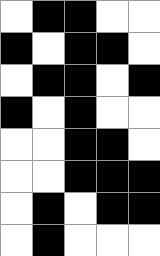[["white", "black", "black", "white", "white"], ["black", "white", "black", "black", "white"], ["white", "black", "black", "white", "black"], ["black", "white", "black", "white", "white"], ["white", "white", "black", "black", "white"], ["white", "white", "black", "black", "black"], ["white", "black", "white", "black", "black"], ["white", "black", "white", "white", "white"]]